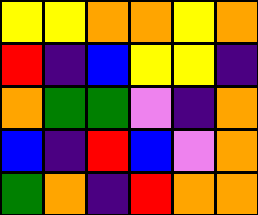[["yellow", "yellow", "orange", "orange", "yellow", "orange"], ["red", "indigo", "blue", "yellow", "yellow", "indigo"], ["orange", "green", "green", "violet", "indigo", "orange"], ["blue", "indigo", "red", "blue", "violet", "orange"], ["green", "orange", "indigo", "red", "orange", "orange"]]